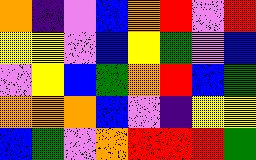[["orange", "indigo", "violet", "blue", "orange", "red", "violet", "red"], ["yellow", "yellow", "violet", "blue", "yellow", "green", "violet", "blue"], ["violet", "yellow", "blue", "green", "orange", "red", "blue", "green"], ["orange", "orange", "orange", "blue", "violet", "indigo", "yellow", "yellow"], ["blue", "green", "violet", "orange", "red", "red", "red", "green"]]